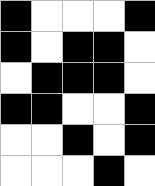[["black", "white", "white", "white", "black"], ["black", "white", "black", "black", "white"], ["white", "black", "black", "black", "white"], ["black", "black", "white", "white", "black"], ["white", "white", "black", "white", "black"], ["white", "white", "white", "black", "white"]]